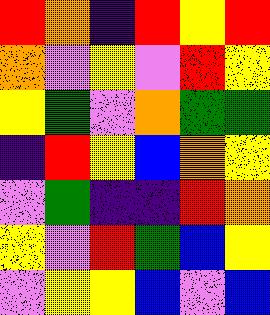[["red", "orange", "indigo", "red", "yellow", "red"], ["orange", "violet", "yellow", "violet", "red", "yellow"], ["yellow", "green", "violet", "orange", "green", "green"], ["indigo", "red", "yellow", "blue", "orange", "yellow"], ["violet", "green", "indigo", "indigo", "red", "orange"], ["yellow", "violet", "red", "green", "blue", "yellow"], ["violet", "yellow", "yellow", "blue", "violet", "blue"]]